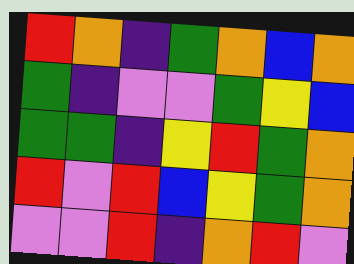[["red", "orange", "indigo", "green", "orange", "blue", "orange"], ["green", "indigo", "violet", "violet", "green", "yellow", "blue"], ["green", "green", "indigo", "yellow", "red", "green", "orange"], ["red", "violet", "red", "blue", "yellow", "green", "orange"], ["violet", "violet", "red", "indigo", "orange", "red", "violet"]]